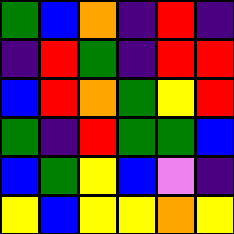[["green", "blue", "orange", "indigo", "red", "indigo"], ["indigo", "red", "green", "indigo", "red", "red"], ["blue", "red", "orange", "green", "yellow", "red"], ["green", "indigo", "red", "green", "green", "blue"], ["blue", "green", "yellow", "blue", "violet", "indigo"], ["yellow", "blue", "yellow", "yellow", "orange", "yellow"]]